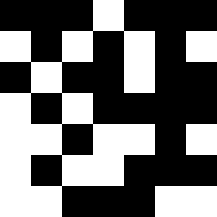[["black", "black", "black", "white", "black", "black", "black"], ["white", "black", "white", "black", "white", "black", "white"], ["black", "white", "black", "black", "white", "black", "black"], ["white", "black", "white", "black", "black", "black", "black"], ["white", "white", "black", "white", "white", "black", "white"], ["white", "black", "white", "white", "black", "black", "black"], ["white", "white", "black", "black", "black", "white", "white"]]